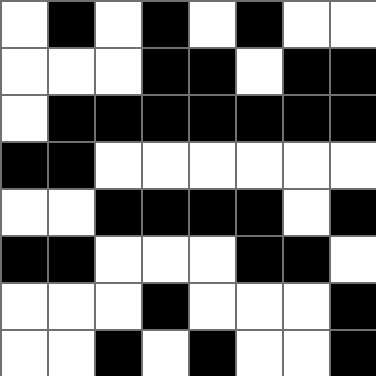[["white", "black", "white", "black", "white", "black", "white", "white"], ["white", "white", "white", "black", "black", "white", "black", "black"], ["white", "black", "black", "black", "black", "black", "black", "black"], ["black", "black", "white", "white", "white", "white", "white", "white"], ["white", "white", "black", "black", "black", "black", "white", "black"], ["black", "black", "white", "white", "white", "black", "black", "white"], ["white", "white", "white", "black", "white", "white", "white", "black"], ["white", "white", "black", "white", "black", "white", "white", "black"]]